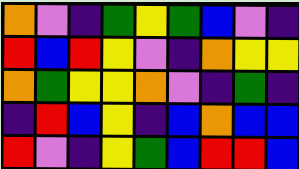[["orange", "violet", "indigo", "green", "yellow", "green", "blue", "violet", "indigo"], ["red", "blue", "red", "yellow", "violet", "indigo", "orange", "yellow", "yellow"], ["orange", "green", "yellow", "yellow", "orange", "violet", "indigo", "green", "indigo"], ["indigo", "red", "blue", "yellow", "indigo", "blue", "orange", "blue", "blue"], ["red", "violet", "indigo", "yellow", "green", "blue", "red", "red", "blue"]]